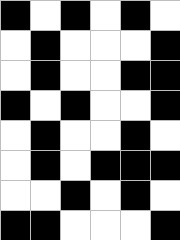[["black", "white", "black", "white", "black", "white"], ["white", "black", "white", "white", "white", "black"], ["white", "black", "white", "white", "black", "black"], ["black", "white", "black", "white", "white", "black"], ["white", "black", "white", "white", "black", "white"], ["white", "black", "white", "black", "black", "black"], ["white", "white", "black", "white", "black", "white"], ["black", "black", "white", "white", "white", "black"]]